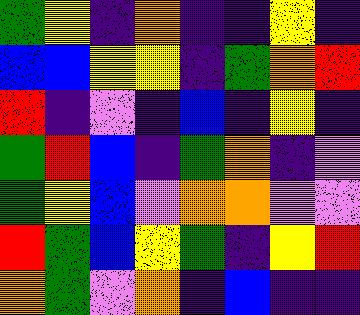[["green", "yellow", "indigo", "orange", "indigo", "indigo", "yellow", "indigo"], ["blue", "blue", "yellow", "yellow", "indigo", "green", "orange", "red"], ["red", "indigo", "violet", "indigo", "blue", "indigo", "yellow", "indigo"], ["green", "red", "blue", "indigo", "green", "orange", "indigo", "violet"], ["green", "yellow", "blue", "violet", "orange", "orange", "violet", "violet"], ["red", "green", "blue", "yellow", "green", "indigo", "yellow", "red"], ["orange", "green", "violet", "orange", "indigo", "blue", "indigo", "indigo"]]